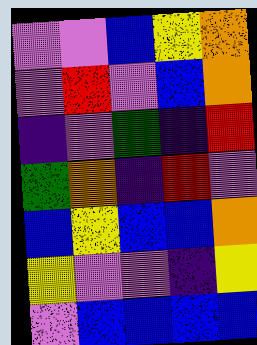[["violet", "violet", "blue", "yellow", "orange"], ["violet", "red", "violet", "blue", "orange"], ["indigo", "violet", "green", "indigo", "red"], ["green", "orange", "indigo", "red", "violet"], ["blue", "yellow", "blue", "blue", "orange"], ["yellow", "violet", "violet", "indigo", "yellow"], ["violet", "blue", "blue", "blue", "blue"]]